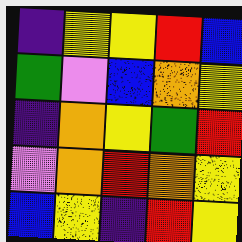[["indigo", "yellow", "yellow", "red", "blue"], ["green", "violet", "blue", "orange", "yellow"], ["indigo", "orange", "yellow", "green", "red"], ["violet", "orange", "red", "orange", "yellow"], ["blue", "yellow", "indigo", "red", "yellow"]]